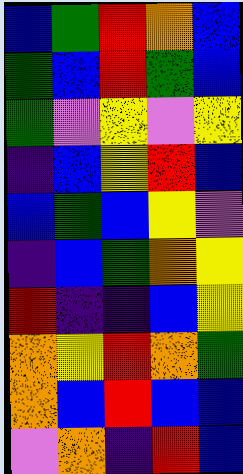[["blue", "green", "red", "orange", "blue"], ["green", "blue", "red", "green", "blue"], ["green", "violet", "yellow", "violet", "yellow"], ["indigo", "blue", "yellow", "red", "blue"], ["blue", "green", "blue", "yellow", "violet"], ["indigo", "blue", "green", "orange", "yellow"], ["red", "indigo", "indigo", "blue", "yellow"], ["orange", "yellow", "red", "orange", "green"], ["orange", "blue", "red", "blue", "blue"], ["violet", "orange", "indigo", "red", "blue"]]